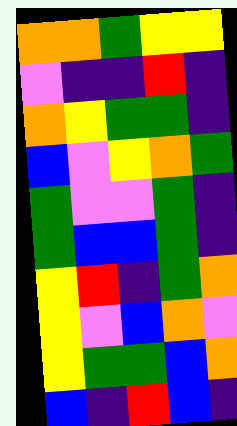[["orange", "orange", "green", "yellow", "yellow"], ["violet", "indigo", "indigo", "red", "indigo"], ["orange", "yellow", "green", "green", "indigo"], ["blue", "violet", "yellow", "orange", "green"], ["green", "violet", "violet", "green", "indigo"], ["green", "blue", "blue", "green", "indigo"], ["yellow", "red", "indigo", "green", "orange"], ["yellow", "violet", "blue", "orange", "violet"], ["yellow", "green", "green", "blue", "orange"], ["blue", "indigo", "red", "blue", "indigo"]]